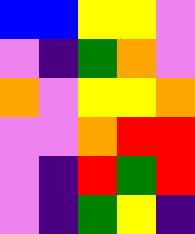[["blue", "blue", "yellow", "yellow", "violet"], ["violet", "indigo", "green", "orange", "violet"], ["orange", "violet", "yellow", "yellow", "orange"], ["violet", "violet", "orange", "red", "red"], ["violet", "indigo", "red", "green", "red"], ["violet", "indigo", "green", "yellow", "indigo"]]